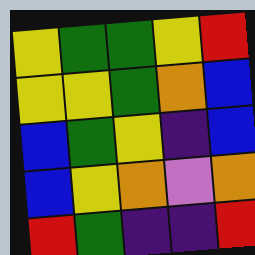[["yellow", "green", "green", "yellow", "red"], ["yellow", "yellow", "green", "orange", "blue"], ["blue", "green", "yellow", "indigo", "blue"], ["blue", "yellow", "orange", "violet", "orange"], ["red", "green", "indigo", "indigo", "red"]]